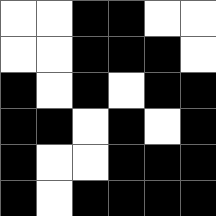[["white", "white", "black", "black", "white", "white"], ["white", "white", "black", "black", "black", "white"], ["black", "white", "black", "white", "black", "black"], ["black", "black", "white", "black", "white", "black"], ["black", "white", "white", "black", "black", "black"], ["black", "white", "black", "black", "black", "black"]]